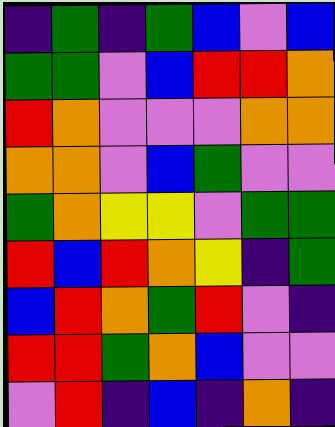[["indigo", "green", "indigo", "green", "blue", "violet", "blue"], ["green", "green", "violet", "blue", "red", "red", "orange"], ["red", "orange", "violet", "violet", "violet", "orange", "orange"], ["orange", "orange", "violet", "blue", "green", "violet", "violet"], ["green", "orange", "yellow", "yellow", "violet", "green", "green"], ["red", "blue", "red", "orange", "yellow", "indigo", "green"], ["blue", "red", "orange", "green", "red", "violet", "indigo"], ["red", "red", "green", "orange", "blue", "violet", "violet"], ["violet", "red", "indigo", "blue", "indigo", "orange", "indigo"]]